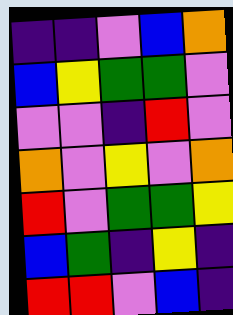[["indigo", "indigo", "violet", "blue", "orange"], ["blue", "yellow", "green", "green", "violet"], ["violet", "violet", "indigo", "red", "violet"], ["orange", "violet", "yellow", "violet", "orange"], ["red", "violet", "green", "green", "yellow"], ["blue", "green", "indigo", "yellow", "indigo"], ["red", "red", "violet", "blue", "indigo"]]